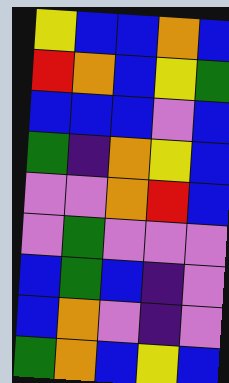[["yellow", "blue", "blue", "orange", "blue"], ["red", "orange", "blue", "yellow", "green"], ["blue", "blue", "blue", "violet", "blue"], ["green", "indigo", "orange", "yellow", "blue"], ["violet", "violet", "orange", "red", "blue"], ["violet", "green", "violet", "violet", "violet"], ["blue", "green", "blue", "indigo", "violet"], ["blue", "orange", "violet", "indigo", "violet"], ["green", "orange", "blue", "yellow", "blue"]]